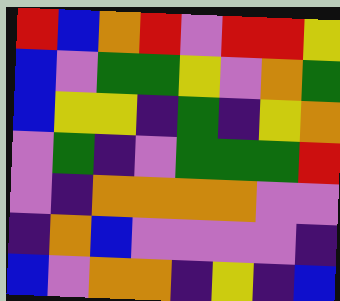[["red", "blue", "orange", "red", "violet", "red", "red", "yellow"], ["blue", "violet", "green", "green", "yellow", "violet", "orange", "green"], ["blue", "yellow", "yellow", "indigo", "green", "indigo", "yellow", "orange"], ["violet", "green", "indigo", "violet", "green", "green", "green", "red"], ["violet", "indigo", "orange", "orange", "orange", "orange", "violet", "violet"], ["indigo", "orange", "blue", "violet", "violet", "violet", "violet", "indigo"], ["blue", "violet", "orange", "orange", "indigo", "yellow", "indigo", "blue"]]